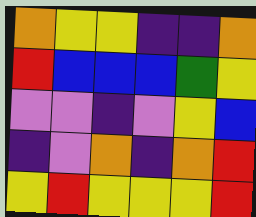[["orange", "yellow", "yellow", "indigo", "indigo", "orange"], ["red", "blue", "blue", "blue", "green", "yellow"], ["violet", "violet", "indigo", "violet", "yellow", "blue"], ["indigo", "violet", "orange", "indigo", "orange", "red"], ["yellow", "red", "yellow", "yellow", "yellow", "red"]]